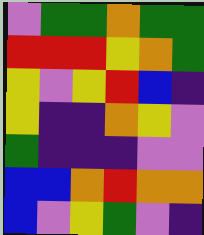[["violet", "green", "green", "orange", "green", "green"], ["red", "red", "red", "yellow", "orange", "green"], ["yellow", "violet", "yellow", "red", "blue", "indigo"], ["yellow", "indigo", "indigo", "orange", "yellow", "violet"], ["green", "indigo", "indigo", "indigo", "violet", "violet"], ["blue", "blue", "orange", "red", "orange", "orange"], ["blue", "violet", "yellow", "green", "violet", "indigo"]]